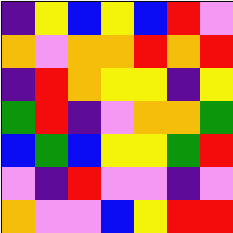[["indigo", "yellow", "blue", "yellow", "blue", "red", "violet"], ["orange", "violet", "orange", "orange", "red", "orange", "red"], ["indigo", "red", "orange", "yellow", "yellow", "indigo", "yellow"], ["green", "red", "indigo", "violet", "orange", "orange", "green"], ["blue", "green", "blue", "yellow", "yellow", "green", "red"], ["violet", "indigo", "red", "violet", "violet", "indigo", "violet"], ["orange", "violet", "violet", "blue", "yellow", "red", "red"]]